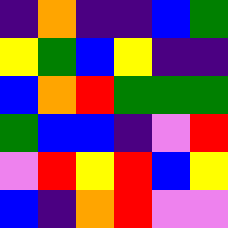[["indigo", "orange", "indigo", "indigo", "blue", "green"], ["yellow", "green", "blue", "yellow", "indigo", "indigo"], ["blue", "orange", "red", "green", "green", "green"], ["green", "blue", "blue", "indigo", "violet", "red"], ["violet", "red", "yellow", "red", "blue", "yellow"], ["blue", "indigo", "orange", "red", "violet", "violet"]]